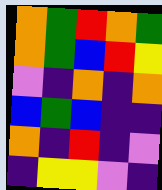[["orange", "green", "red", "orange", "green"], ["orange", "green", "blue", "red", "yellow"], ["violet", "indigo", "orange", "indigo", "orange"], ["blue", "green", "blue", "indigo", "indigo"], ["orange", "indigo", "red", "indigo", "violet"], ["indigo", "yellow", "yellow", "violet", "indigo"]]